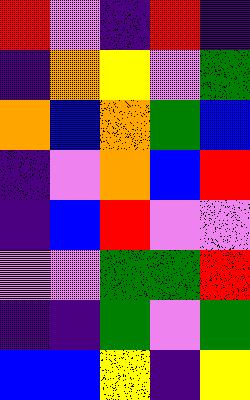[["red", "violet", "indigo", "red", "indigo"], ["indigo", "orange", "yellow", "violet", "green"], ["orange", "blue", "orange", "green", "blue"], ["indigo", "violet", "orange", "blue", "red"], ["indigo", "blue", "red", "violet", "violet"], ["violet", "violet", "green", "green", "red"], ["indigo", "indigo", "green", "violet", "green"], ["blue", "blue", "yellow", "indigo", "yellow"]]